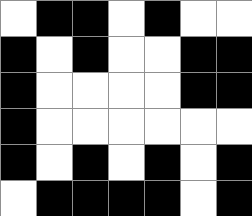[["white", "black", "black", "white", "black", "white", "white"], ["black", "white", "black", "white", "white", "black", "black"], ["black", "white", "white", "white", "white", "black", "black"], ["black", "white", "white", "white", "white", "white", "white"], ["black", "white", "black", "white", "black", "white", "black"], ["white", "black", "black", "black", "black", "white", "black"]]